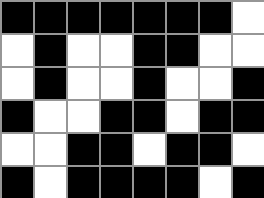[["black", "black", "black", "black", "black", "black", "black", "white"], ["white", "black", "white", "white", "black", "black", "white", "white"], ["white", "black", "white", "white", "black", "white", "white", "black"], ["black", "white", "white", "black", "black", "white", "black", "black"], ["white", "white", "black", "black", "white", "black", "black", "white"], ["black", "white", "black", "black", "black", "black", "white", "black"]]